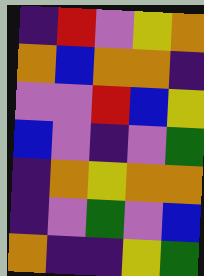[["indigo", "red", "violet", "yellow", "orange"], ["orange", "blue", "orange", "orange", "indigo"], ["violet", "violet", "red", "blue", "yellow"], ["blue", "violet", "indigo", "violet", "green"], ["indigo", "orange", "yellow", "orange", "orange"], ["indigo", "violet", "green", "violet", "blue"], ["orange", "indigo", "indigo", "yellow", "green"]]